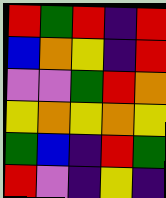[["red", "green", "red", "indigo", "red"], ["blue", "orange", "yellow", "indigo", "red"], ["violet", "violet", "green", "red", "orange"], ["yellow", "orange", "yellow", "orange", "yellow"], ["green", "blue", "indigo", "red", "green"], ["red", "violet", "indigo", "yellow", "indigo"]]